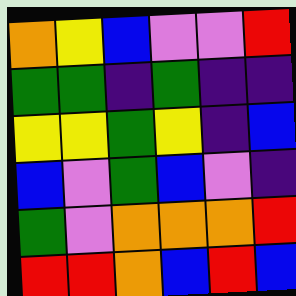[["orange", "yellow", "blue", "violet", "violet", "red"], ["green", "green", "indigo", "green", "indigo", "indigo"], ["yellow", "yellow", "green", "yellow", "indigo", "blue"], ["blue", "violet", "green", "blue", "violet", "indigo"], ["green", "violet", "orange", "orange", "orange", "red"], ["red", "red", "orange", "blue", "red", "blue"]]